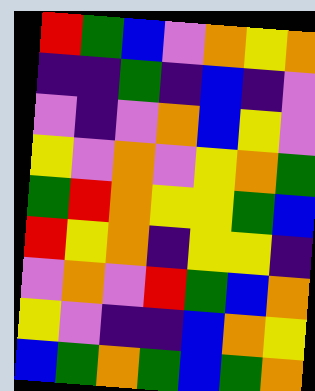[["red", "green", "blue", "violet", "orange", "yellow", "orange"], ["indigo", "indigo", "green", "indigo", "blue", "indigo", "violet"], ["violet", "indigo", "violet", "orange", "blue", "yellow", "violet"], ["yellow", "violet", "orange", "violet", "yellow", "orange", "green"], ["green", "red", "orange", "yellow", "yellow", "green", "blue"], ["red", "yellow", "orange", "indigo", "yellow", "yellow", "indigo"], ["violet", "orange", "violet", "red", "green", "blue", "orange"], ["yellow", "violet", "indigo", "indigo", "blue", "orange", "yellow"], ["blue", "green", "orange", "green", "blue", "green", "orange"]]